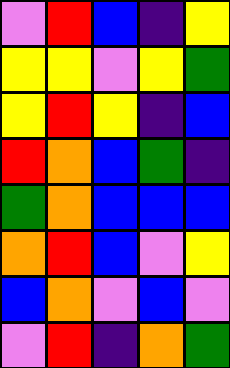[["violet", "red", "blue", "indigo", "yellow"], ["yellow", "yellow", "violet", "yellow", "green"], ["yellow", "red", "yellow", "indigo", "blue"], ["red", "orange", "blue", "green", "indigo"], ["green", "orange", "blue", "blue", "blue"], ["orange", "red", "blue", "violet", "yellow"], ["blue", "orange", "violet", "blue", "violet"], ["violet", "red", "indigo", "orange", "green"]]